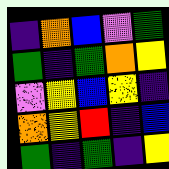[["indigo", "orange", "blue", "violet", "green"], ["green", "indigo", "green", "orange", "yellow"], ["violet", "yellow", "blue", "yellow", "indigo"], ["orange", "yellow", "red", "indigo", "blue"], ["green", "indigo", "green", "indigo", "yellow"]]